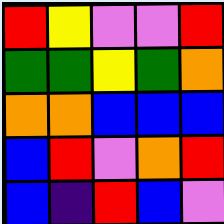[["red", "yellow", "violet", "violet", "red"], ["green", "green", "yellow", "green", "orange"], ["orange", "orange", "blue", "blue", "blue"], ["blue", "red", "violet", "orange", "red"], ["blue", "indigo", "red", "blue", "violet"]]